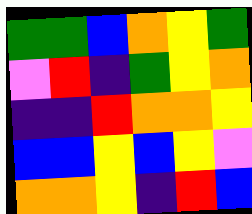[["green", "green", "blue", "orange", "yellow", "green"], ["violet", "red", "indigo", "green", "yellow", "orange"], ["indigo", "indigo", "red", "orange", "orange", "yellow"], ["blue", "blue", "yellow", "blue", "yellow", "violet"], ["orange", "orange", "yellow", "indigo", "red", "blue"]]